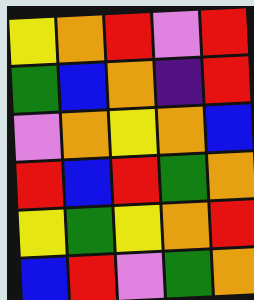[["yellow", "orange", "red", "violet", "red"], ["green", "blue", "orange", "indigo", "red"], ["violet", "orange", "yellow", "orange", "blue"], ["red", "blue", "red", "green", "orange"], ["yellow", "green", "yellow", "orange", "red"], ["blue", "red", "violet", "green", "orange"]]